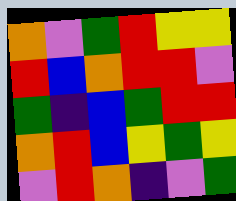[["orange", "violet", "green", "red", "yellow", "yellow"], ["red", "blue", "orange", "red", "red", "violet"], ["green", "indigo", "blue", "green", "red", "red"], ["orange", "red", "blue", "yellow", "green", "yellow"], ["violet", "red", "orange", "indigo", "violet", "green"]]